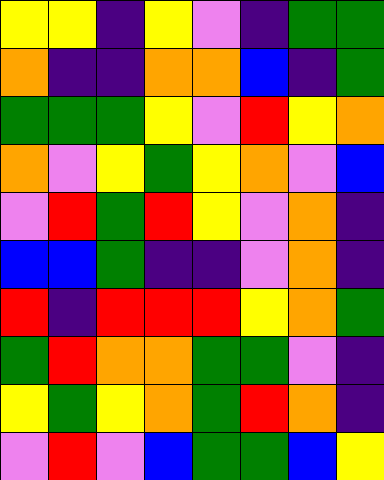[["yellow", "yellow", "indigo", "yellow", "violet", "indigo", "green", "green"], ["orange", "indigo", "indigo", "orange", "orange", "blue", "indigo", "green"], ["green", "green", "green", "yellow", "violet", "red", "yellow", "orange"], ["orange", "violet", "yellow", "green", "yellow", "orange", "violet", "blue"], ["violet", "red", "green", "red", "yellow", "violet", "orange", "indigo"], ["blue", "blue", "green", "indigo", "indigo", "violet", "orange", "indigo"], ["red", "indigo", "red", "red", "red", "yellow", "orange", "green"], ["green", "red", "orange", "orange", "green", "green", "violet", "indigo"], ["yellow", "green", "yellow", "orange", "green", "red", "orange", "indigo"], ["violet", "red", "violet", "blue", "green", "green", "blue", "yellow"]]